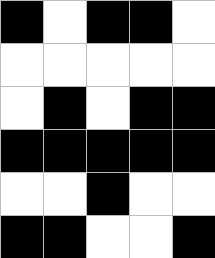[["black", "white", "black", "black", "white"], ["white", "white", "white", "white", "white"], ["white", "black", "white", "black", "black"], ["black", "black", "black", "black", "black"], ["white", "white", "black", "white", "white"], ["black", "black", "white", "white", "black"]]